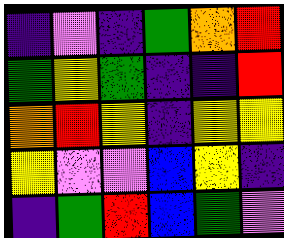[["indigo", "violet", "indigo", "green", "orange", "red"], ["green", "yellow", "green", "indigo", "indigo", "red"], ["orange", "red", "yellow", "indigo", "yellow", "yellow"], ["yellow", "violet", "violet", "blue", "yellow", "indigo"], ["indigo", "green", "red", "blue", "green", "violet"]]